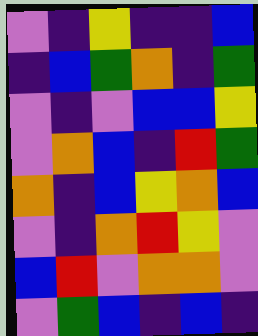[["violet", "indigo", "yellow", "indigo", "indigo", "blue"], ["indigo", "blue", "green", "orange", "indigo", "green"], ["violet", "indigo", "violet", "blue", "blue", "yellow"], ["violet", "orange", "blue", "indigo", "red", "green"], ["orange", "indigo", "blue", "yellow", "orange", "blue"], ["violet", "indigo", "orange", "red", "yellow", "violet"], ["blue", "red", "violet", "orange", "orange", "violet"], ["violet", "green", "blue", "indigo", "blue", "indigo"]]